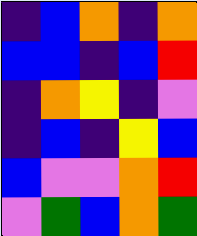[["indigo", "blue", "orange", "indigo", "orange"], ["blue", "blue", "indigo", "blue", "red"], ["indigo", "orange", "yellow", "indigo", "violet"], ["indigo", "blue", "indigo", "yellow", "blue"], ["blue", "violet", "violet", "orange", "red"], ["violet", "green", "blue", "orange", "green"]]